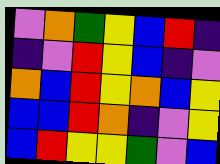[["violet", "orange", "green", "yellow", "blue", "red", "indigo"], ["indigo", "violet", "red", "yellow", "blue", "indigo", "violet"], ["orange", "blue", "red", "yellow", "orange", "blue", "yellow"], ["blue", "blue", "red", "orange", "indigo", "violet", "yellow"], ["blue", "red", "yellow", "yellow", "green", "violet", "blue"]]